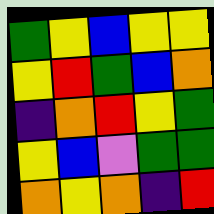[["green", "yellow", "blue", "yellow", "yellow"], ["yellow", "red", "green", "blue", "orange"], ["indigo", "orange", "red", "yellow", "green"], ["yellow", "blue", "violet", "green", "green"], ["orange", "yellow", "orange", "indigo", "red"]]